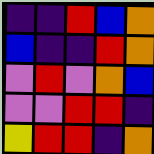[["indigo", "indigo", "red", "blue", "orange"], ["blue", "indigo", "indigo", "red", "orange"], ["violet", "red", "violet", "orange", "blue"], ["violet", "violet", "red", "red", "indigo"], ["yellow", "red", "red", "indigo", "orange"]]